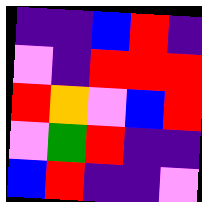[["indigo", "indigo", "blue", "red", "indigo"], ["violet", "indigo", "red", "red", "red"], ["red", "orange", "violet", "blue", "red"], ["violet", "green", "red", "indigo", "indigo"], ["blue", "red", "indigo", "indigo", "violet"]]